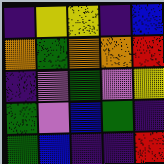[["indigo", "yellow", "yellow", "indigo", "blue"], ["orange", "green", "orange", "orange", "red"], ["indigo", "violet", "green", "violet", "yellow"], ["green", "violet", "blue", "green", "indigo"], ["green", "blue", "indigo", "indigo", "red"]]